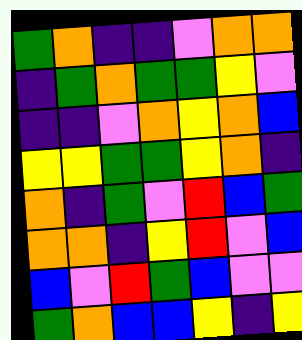[["green", "orange", "indigo", "indigo", "violet", "orange", "orange"], ["indigo", "green", "orange", "green", "green", "yellow", "violet"], ["indigo", "indigo", "violet", "orange", "yellow", "orange", "blue"], ["yellow", "yellow", "green", "green", "yellow", "orange", "indigo"], ["orange", "indigo", "green", "violet", "red", "blue", "green"], ["orange", "orange", "indigo", "yellow", "red", "violet", "blue"], ["blue", "violet", "red", "green", "blue", "violet", "violet"], ["green", "orange", "blue", "blue", "yellow", "indigo", "yellow"]]